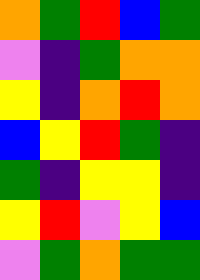[["orange", "green", "red", "blue", "green"], ["violet", "indigo", "green", "orange", "orange"], ["yellow", "indigo", "orange", "red", "orange"], ["blue", "yellow", "red", "green", "indigo"], ["green", "indigo", "yellow", "yellow", "indigo"], ["yellow", "red", "violet", "yellow", "blue"], ["violet", "green", "orange", "green", "green"]]